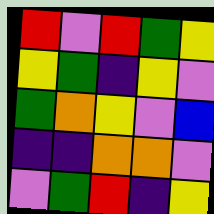[["red", "violet", "red", "green", "yellow"], ["yellow", "green", "indigo", "yellow", "violet"], ["green", "orange", "yellow", "violet", "blue"], ["indigo", "indigo", "orange", "orange", "violet"], ["violet", "green", "red", "indigo", "yellow"]]